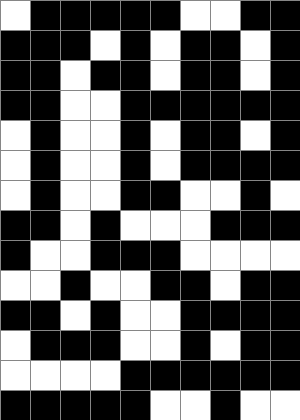[["white", "black", "black", "black", "black", "black", "white", "white", "black", "black"], ["black", "black", "black", "white", "black", "white", "black", "black", "white", "black"], ["black", "black", "white", "black", "black", "white", "black", "black", "white", "black"], ["black", "black", "white", "white", "black", "black", "black", "black", "black", "black"], ["white", "black", "white", "white", "black", "white", "black", "black", "white", "black"], ["white", "black", "white", "white", "black", "white", "black", "black", "black", "black"], ["white", "black", "white", "white", "black", "black", "white", "white", "black", "white"], ["black", "black", "white", "black", "white", "white", "white", "black", "black", "black"], ["black", "white", "white", "black", "black", "black", "white", "white", "white", "white"], ["white", "white", "black", "white", "white", "black", "black", "white", "black", "black"], ["black", "black", "white", "black", "white", "white", "black", "black", "black", "black"], ["white", "black", "black", "black", "white", "white", "black", "white", "black", "black"], ["white", "white", "white", "white", "black", "black", "black", "black", "black", "black"], ["black", "black", "black", "black", "black", "white", "white", "black", "white", "white"]]